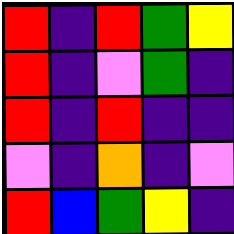[["red", "indigo", "red", "green", "yellow"], ["red", "indigo", "violet", "green", "indigo"], ["red", "indigo", "red", "indigo", "indigo"], ["violet", "indigo", "orange", "indigo", "violet"], ["red", "blue", "green", "yellow", "indigo"]]